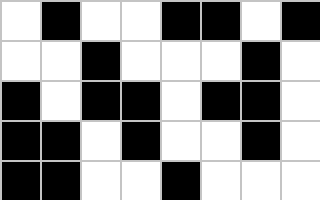[["white", "black", "white", "white", "black", "black", "white", "black"], ["white", "white", "black", "white", "white", "white", "black", "white"], ["black", "white", "black", "black", "white", "black", "black", "white"], ["black", "black", "white", "black", "white", "white", "black", "white"], ["black", "black", "white", "white", "black", "white", "white", "white"]]